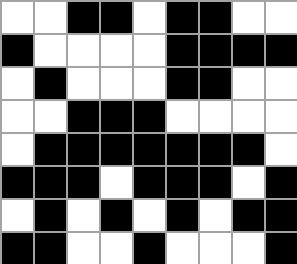[["white", "white", "black", "black", "white", "black", "black", "white", "white"], ["black", "white", "white", "white", "white", "black", "black", "black", "black"], ["white", "black", "white", "white", "white", "black", "black", "white", "white"], ["white", "white", "black", "black", "black", "white", "white", "white", "white"], ["white", "black", "black", "black", "black", "black", "black", "black", "white"], ["black", "black", "black", "white", "black", "black", "black", "white", "black"], ["white", "black", "white", "black", "white", "black", "white", "black", "black"], ["black", "black", "white", "white", "black", "white", "white", "white", "black"]]